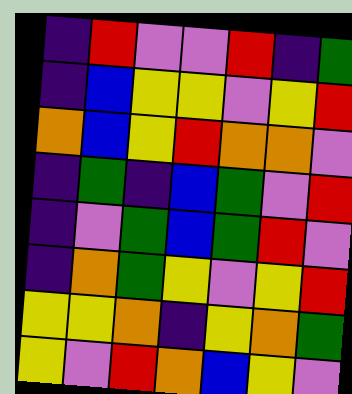[["indigo", "red", "violet", "violet", "red", "indigo", "green"], ["indigo", "blue", "yellow", "yellow", "violet", "yellow", "red"], ["orange", "blue", "yellow", "red", "orange", "orange", "violet"], ["indigo", "green", "indigo", "blue", "green", "violet", "red"], ["indigo", "violet", "green", "blue", "green", "red", "violet"], ["indigo", "orange", "green", "yellow", "violet", "yellow", "red"], ["yellow", "yellow", "orange", "indigo", "yellow", "orange", "green"], ["yellow", "violet", "red", "orange", "blue", "yellow", "violet"]]